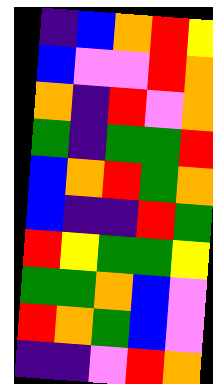[["indigo", "blue", "orange", "red", "yellow"], ["blue", "violet", "violet", "red", "orange"], ["orange", "indigo", "red", "violet", "orange"], ["green", "indigo", "green", "green", "red"], ["blue", "orange", "red", "green", "orange"], ["blue", "indigo", "indigo", "red", "green"], ["red", "yellow", "green", "green", "yellow"], ["green", "green", "orange", "blue", "violet"], ["red", "orange", "green", "blue", "violet"], ["indigo", "indigo", "violet", "red", "orange"]]